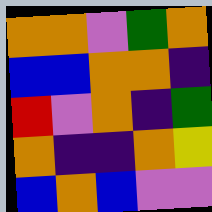[["orange", "orange", "violet", "green", "orange"], ["blue", "blue", "orange", "orange", "indigo"], ["red", "violet", "orange", "indigo", "green"], ["orange", "indigo", "indigo", "orange", "yellow"], ["blue", "orange", "blue", "violet", "violet"]]